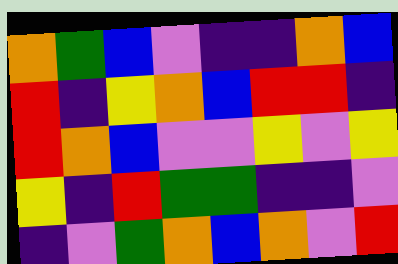[["orange", "green", "blue", "violet", "indigo", "indigo", "orange", "blue"], ["red", "indigo", "yellow", "orange", "blue", "red", "red", "indigo"], ["red", "orange", "blue", "violet", "violet", "yellow", "violet", "yellow"], ["yellow", "indigo", "red", "green", "green", "indigo", "indigo", "violet"], ["indigo", "violet", "green", "orange", "blue", "orange", "violet", "red"]]